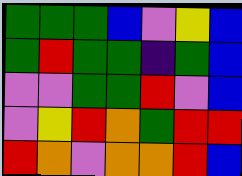[["green", "green", "green", "blue", "violet", "yellow", "blue"], ["green", "red", "green", "green", "indigo", "green", "blue"], ["violet", "violet", "green", "green", "red", "violet", "blue"], ["violet", "yellow", "red", "orange", "green", "red", "red"], ["red", "orange", "violet", "orange", "orange", "red", "blue"]]